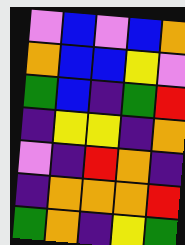[["violet", "blue", "violet", "blue", "orange"], ["orange", "blue", "blue", "yellow", "violet"], ["green", "blue", "indigo", "green", "red"], ["indigo", "yellow", "yellow", "indigo", "orange"], ["violet", "indigo", "red", "orange", "indigo"], ["indigo", "orange", "orange", "orange", "red"], ["green", "orange", "indigo", "yellow", "green"]]